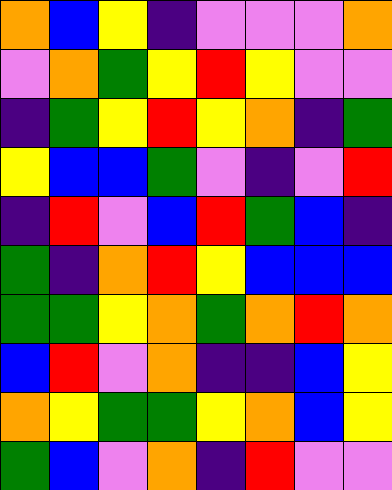[["orange", "blue", "yellow", "indigo", "violet", "violet", "violet", "orange"], ["violet", "orange", "green", "yellow", "red", "yellow", "violet", "violet"], ["indigo", "green", "yellow", "red", "yellow", "orange", "indigo", "green"], ["yellow", "blue", "blue", "green", "violet", "indigo", "violet", "red"], ["indigo", "red", "violet", "blue", "red", "green", "blue", "indigo"], ["green", "indigo", "orange", "red", "yellow", "blue", "blue", "blue"], ["green", "green", "yellow", "orange", "green", "orange", "red", "orange"], ["blue", "red", "violet", "orange", "indigo", "indigo", "blue", "yellow"], ["orange", "yellow", "green", "green", "yellow", "orange", "blue", "yellow"], ["green", "blue", "violet", "orange", "indigo", "red", "violet", "violet"]]